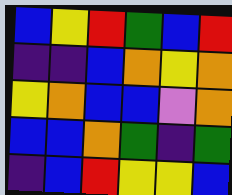[["blue", "yellow", "red", "green", "blue", "red"], ["indigo", "indigo", "blue", "orange", "yellow", "orange"], ["yellow", "orange", "blue", "blue", "violet", "orange"], ["blue", "blue", "orange", "green", "indigo", "green"], ["indigo", "blue", "red", "yellow", "yellow", "blue"]]